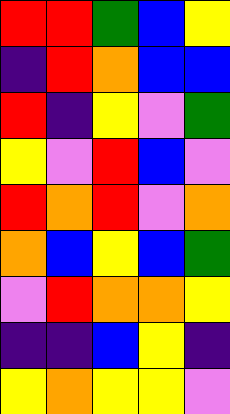[["red", "red", "green", "blue", "yellow"], ["indigo", "red", "orange", "blue", "blue"], ["red", "indigo", "yellow", "violet", "green"], ["yellow", "violet", "red", "blue", "violet"], ["red", "orange", "red", "violet", "orange"], ["orange", "blue", "yellow", "blue", "green"], ["violet", "red", "orange", "orange", "yellow"], ["indigo", "indigo", "blue", "yellow", "indigo"], ["yellow", "orange", "yellow", "yellow", "violet"]]